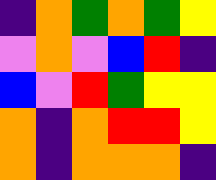[["indigo", "orange", "green", "orange", "green", "yellow"], ["violet", "orange", "violet", "blue", "red", "indigo"], ["blue", "violet", "red", "green", "yellow", "yellow"], ["orange", "indigo", "orange", "red", "red", "yellow"], ["orange", "indigo", "orange", "orange", "orange", "indigo"]]